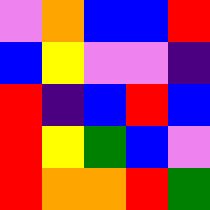[["violet", "orange", "blue", "blue", "red"], ["blue", "yellow", "violet", "violet", "indigo"], ["red", "indigo", "blue", "red", "blue"], ["red", "yellow", "green", "blue", "violet"], ["red", "orange", "orange", "red", "green"]]